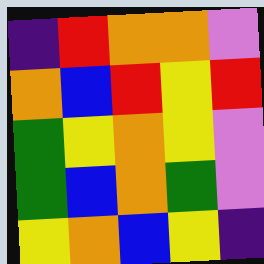[["indigo", "red", "orange", "orange", "violet"], ["orange", "blue", "red", "yellow", "red"], ["green", "yellow", "orange", "yellow", "violet"], ["green", "blue", "orange", "green", "violet"], ["yellow", "orange", "blue", "yellow", "indigo"]]